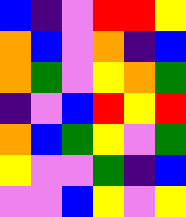[["blue", "indigo", "violet", "red", "red", "yellow"], ["orange", "blue", "violet", "orange", "indigo", "blue"], ["orange", "green", "violet", "yellow", "orange", "green"], ["indigo", "violet", "blue", "red", "yellow", "red"], ["orange", "blue", "green", "yellow", "violet", "green"], ["yellow", "violet", "violet", "green", "indigo", "blue"], ["violet", "violet", "blue", "yellow", "violet", "yellow"]]